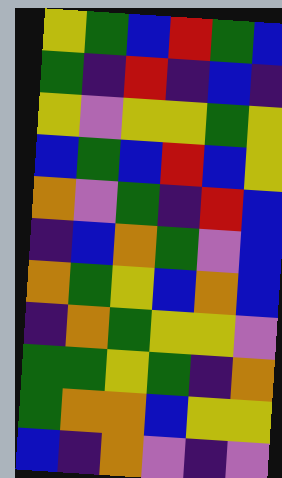[["yellow", "green", "blue", "red", "green", "blue"], ["green", "indigo", "red", "indigo", "blue", "indigo"], ["yellow", "violet", "yellow", "yellow", "green", "yellow"], ["blue", "green", "blue", "red", "blue", "yellow"], ["orange", "violet", "green", "indigo", "red", "blue"], ["indigo", "blue", "orange", "green", "violet", "blue"], ["orange", "green", "yellow", "blue", "orange", "blue"], ["indigo", "orange", "green", "yellow", "yellow", "violet"], ["green", "green", "yellow", "green", "indigo", "orange"], ["green", "orange", "orange", "blue", "yellow", "yellow"], ["blue", "indigo", "orange", "violet", "indigo", "violet"]]